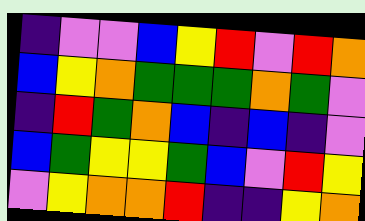[["indigo", "violet", "violet", "blue", "yellow", "red", "violet", "red", "orange"], ["blue", "yellow", "orange", "green", "green", "green", "orange", "green", "violet"], ["indigo", "red", "green", "orange", "blue", "indigo", "blue", "indigo", "violet"], ["blue", "green", "yellow", "yellow", "green", "blue", "violet", "red", "yellow"], ["violet", "yellow", "orange", "orange", "red", "indigo", "indigo", "yellow", "orange"]]